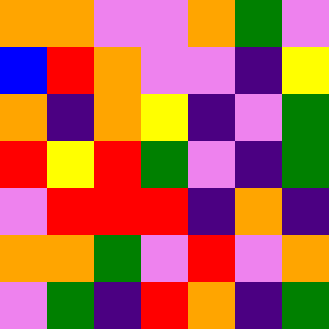[["orange", "orange", "violet", "violet", "orange", "green", "violet"], ["blue", "red", "orange", "violet", "violet", "indigo", "yellow"], ["orange", "indigo", "orange", "yellow", "indigo", "violet", "green"], ["red", "yellow", "red", "green", "violet", "indigo", "green"], ["violet", "red", "red", "red", "indigo", "orange", "indigo"], ["orange", "orange", "green", "violet", "red", "violet", "orange"], ["violet", "green", "indigo", "red", "orange", "indigo", "green"]]